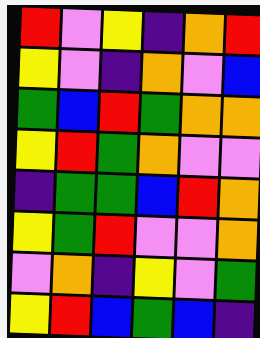[["red", "violet", "yellow", "indigo", "orange", "red"], ["yellow", "violet", "indigo", "orange", "violet", "blue"], ["green", "blue", "red", "green", "orange", "orange"], ["yellow", "red", "green", "orange", "violet", "violet"], ["indigo", "green", "green", "blue", "red", "orange"], ["yellow", "green", "red", "violet", "violet", "orange"], ["violet", "orange", "indigo", "yellow", "violet", "green"], ["yellow", "red", "blue", "green", "blue", "indigo"]]